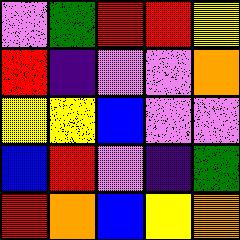[["violet", "green", "red", "red", "yellow"], ["red", "indigo", "violet", "violet", "orange"], ["yellow", "yellow", "blue", "violet", "violet"], ["blue", "red", "violet", "indigo", "green"], ["red", "orange", "blue", "yellow", "orange"]]